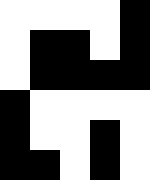[["white", "white", "white", "white", "black"], ["white", "black", "black", "white", "black"], ["white", "black", "black", "black", "black"], ["black", "white", "white", "white", "white"], ["black", "white", "white", "black", "white"], ["black", "black", "white", "black", "white"]]